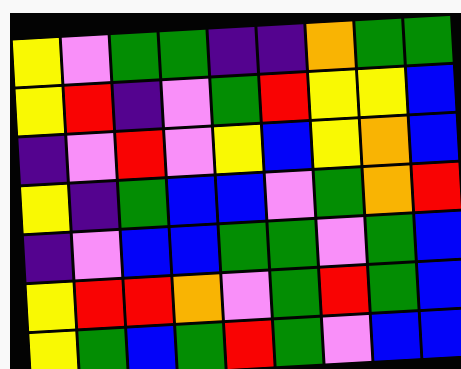[["yellow", "violet", "green", "green", "indigo", "indigo", "orange", "green", "green"], ["yellow", "red", "indigo", "violet", "green", "red", "yellow", "yellow", "blue"], ["indigo", "violet", "red", "violet", "yellow", "blue", "yellow", "orange", "blue"], ["yellow", "indigo", "green", "blue", "blue", "violet", "green", "orange", "red"], ["indigo", "violet", "blue", "blue", "green", "green", "violet", "green", "blue"], ["yellow", "red", "red", "orange", "violet", "green", "red", "green", "blue"], ["yellow", "green", "blue", "green", "red", "green", "violet", "blue", "blue"]]